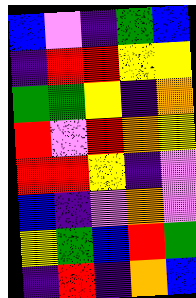[["blue", "violet", "indigo", "green", "blue"], ["indigo", "red", "red", "yellow", "yellow"], ["green", "green", "yellow", "indigo", "orange"], ["red", "violet", "red", "orange", "yellow"], ["red", "red", "yellow", "indigo", "violet"], ["blue", "indigo", "violet", "orange", "violet"], ["yellow", "green", "blue", "red", "green"], ["indigo", "red", "indigo", "orange", "blue"]]